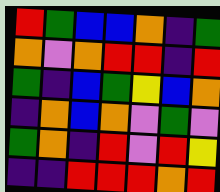[["red", "green", "blue", "blue", "orange", "indigo", "green"], ["orange", "violet", "orange", "red", "red", "indigo", "red"], ["green", "indigo", "blue", "green", "yellow", "blue", "orange"], ["indigo", "orange", "blue", "orange", "violet", "green", "violet"], ["green", "orange", "indigo", "red", "violet", "red", "yellow"], ["indigo", "indigo", "red", "red", "red", "orange", "red"]]